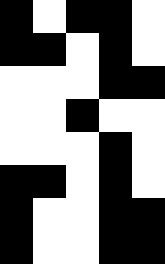[["black", "white", "black", "black", "white"], ["black", "black", "white", "black", "white"], ["white", "white", "white", "black", "black"], ["white", "white", "black", "white", "white"], ["white", "white", "white", "black", "white"], ["black", "black", "white", "black", "white"], ["black", "white", "white", "black", "black"], ["black", "white", "white", "black", "black"]]